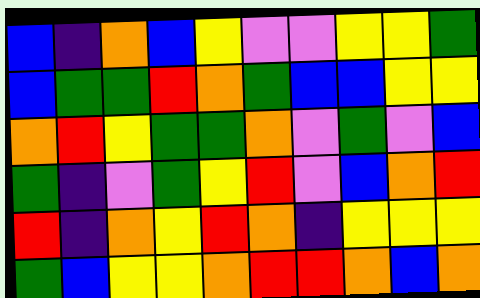[["blue", "indigo", "orange", "blue", "yellow", "violet", "violet", "yellow", "yellow", "green"], ["blue", "green", "green", "red", "orange", "green", "blue", "blue", "yellow", "yellow"], ["orange", "red", "yellow", "green", "green", "orange", "violet", "green", "violet", "blue"], ["green", "indigo", "violet", "green", "yellow", "red", "violet", "blue", "orange", "red"], ["red", "indigo", "orange", "yellow", "red", "orange", "indigo", "yellow", "yellow", "yellow"], ["green", "blue", "yellow", "yellow", "orange", "red", "red", "orange", "blue", "orange"]]